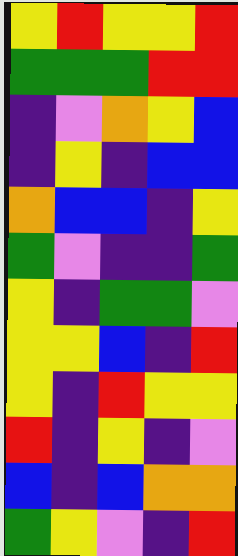[["yellow", "red", "yellow", "yellow", "red"], ["green", "green", "green", "red", "red"], ["indigo", "violet", "orange", "yellow", "blue"], ["indigo", "yellow", "indigo", "blue", "blue"], ["orange", "blue", "blue", "indigo", "yellow"], ["green", "violet", "indigo", "indigo", "green"], ["yellow", "indigo", "green", "green", "violet"], ["yellow", "yellow", "blue", "indigo", "red"], ["yellow", "indigo", "red", "yellow", "yellow"], ["red", "indigo", "yellow", "indigo", "violet"], ["blue", "indigo", "blue", "orange", "orange"], ["green", "yellow", "violet", "indigo", "red"]]